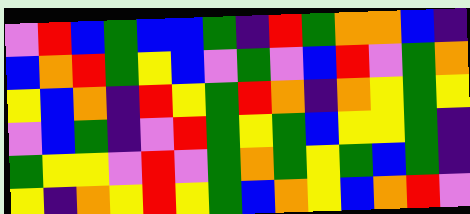[["violet", "red", "blue", "green", "blue", "blue", "green", "indigo", "red", "green", "orange", "orange", "blue", "indigo"], ["blue", "orange", "red", "green", "yellow", "blue", "violet", "green", "violet", "blue", "red", "violet", "green", "orange"], ["yellow", "blue", "orange", "indigo", "red", "yellow", "green", "red", "orange", "indigo", "orange", "yellow", "green", "yellow"], ["violet", "blue", "green", "indigo", "violet", "red", "green", "yellow", "green", "blue", "yellow", "yellow", "green", "indigo"], ["green", "yellow", "yellow", "violet", "red", "violet", "green", "orange", "green", "yellow", "green", "blue", "green", "indigo"], ["yellow", "indigo", "orange", "yellow", "red", "yellow", "green", "blue", "orange", "yellow", "blue", "orange", "red", "violet"]]